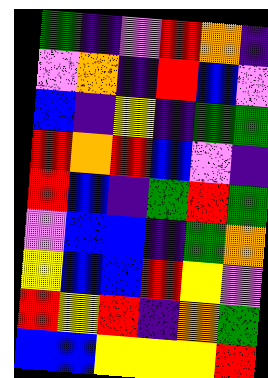[["green", "indigo", "violet", "red", "orange", "indigo"], ["violet", "orange", "indigo", "red", "blue", "violet"], ["blue", "indigo", "yellow", "indigo", "green", "green"], ["red", "orange", "red", "blue", "violet", "indigo"], ["red", "blue", "indigo", "green", "red", "green"], ["violet", "blue", "blue", "indigo", "green", "orange"], ["yellow", "blue", "blue", "red", "yellow", "violet"], ["red", "yellow", "red", "indigo", "orange", "green"], ["blue", "blue", "yellow", "yellow", "yellow", "red"]]